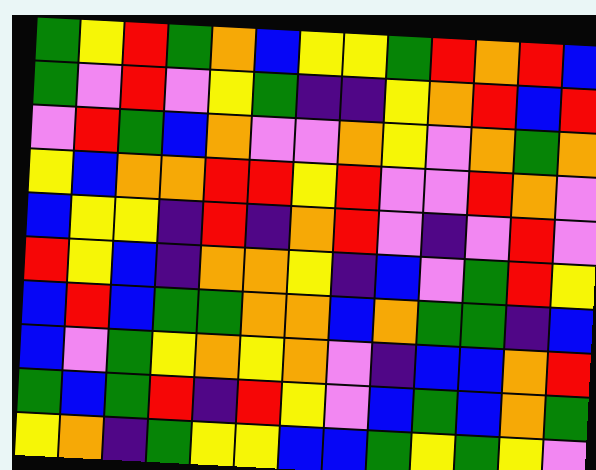[["green", "yellow", "red", "green", "orange", "blue", "yellow", "yellow", "green", "red", "orange", "red", "blue"], ["green", "violet", "red", "violet", "yellow", "green", "indigo", "indigo", "yellow", "orange", "red", "blue", "red"], ["violet", "red", "green", "blue", "orange", "violet", "violet", "orange", "yellow", "violet", "orange", "green", "orange"], ["yellow", "blue", "orange", "orange", "red", "red", "yellow", "red", "violet", "violet", "red", "orange", "violet"], ["blue", "yellow", "yellow", "indigo", "red", "indigo", "orange", "red", "violet", "indigo", "violet", "red", "violet"], ["red", "yellow", "blue", "indigo", "orange", "orange", "yellow", "indigo", "blue", "violet", "green", "red", "yellow"], ["blue", "red", "blue", "green", "green", "orange", "orange", "blue", "orange", "green", "green", "indigo", "blue"], ["blue", "violet", "green", "yellow", "orange", "yellow", "orange", "violet", "indigo", "blue", "blue", "orange", "red"], ["green", "blue", "green", "red", "indigo", "red", "yellow", "violet", "blue", "green", "blue", "orange", "green"], ["yellow", "orange", "indigo", "green", "yellow", "yellow", "blue", "blue", "green", "yellow", "green", "yellow", "violet"]]